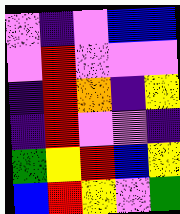[["violet", "indigo", "violet", "blue", "blue"], ["violet", "red", "violet", "violet", "violet"], ["indigo", "red", "orange", "indigo", "yellow"], ["indigo", "red", "violet", "violet", "indigo"], ["green", "yellow", "red", "blue", "yellow"], ["blue", "red", "yellow", "violet", "green"]]